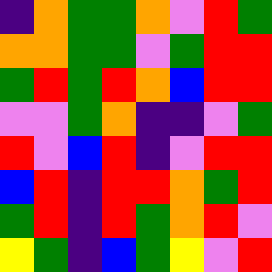[["indigo", "orange", "green", "green", "orange", "violet", "red", "green"], ["orange", "orange", "green", "green", "violet", "green", "red", "red"], ["green", "red", "green", "red", "orange", "blue", "red", "red"], ["violet", "violet", "green", "orange", "indigo", "indigo", "violet", "green"], ["red", "violet", "blue", "red", "indigo", "violet", "red", "red"], ["blue", "red", "indigo", "red", "red", "orange", "green", "red"], ["green", "red", "indigo", "red", "green", "orange", "red", "violet"], ["yellow", "green", "indigo", "blue", "green", "yellow", "violet", "red"]]